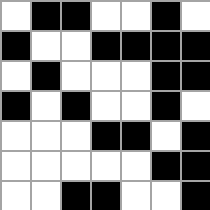[["white", "black", "black", "white", "white", "black", "white"], ["black", "white", "white", "black", "black", "black", "black"], ["white", "black", "white", "white", "white", "black", "black"], ["black", "white", "black", "white", "white", "black", "white"], ["white", "white", "white", "black", "black", "white", "black"], ["white", "white", "white", "white", "white", "black", "black"], ["white", "white", "black", "black", "white", "white", "black"]]